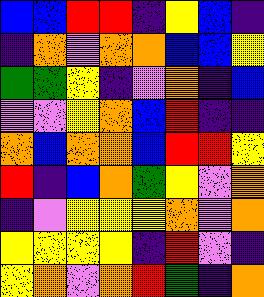[["blue", "blue", "red", "red", "indigo", "yellow", "blue", "indigo"], ["indigo", "orange", "violet", "orange", "orange", "blue", "blue", "yellow"], ["green", "green", "yellow", "indigo", "violet", "orange", "indigo", "blue"], ["violet", "violet", "yellow", "orange", "blue", "red", "indigo", "indigo"], ["orange", "blue", "orange", "orange", "blue", "red", "red", "yellow"], ["red", "indigo", "blue", "orange", "green", "yellow", "violet", "orange"], ["indigo", "violet", "yellow", "yellow", "yellow", "orange", "violet", "orange"], ["yellow", "yellow", "yellow", "yellow", "indigo", "red", "violet", "indigo"], ["yellow", "orange", "violet", "orange", "red", "green", "indigo", "orange"]]